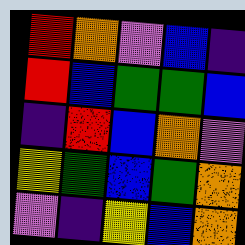[["red", "orange", "violet", "blue", "indigo"], ["red", "blue", "green", "green", "blue"], ["indigo", "red", "blue", "orange", "violet"], ["yellow", "green", "blue", "green", "orange"], ["violet", "indigo", "yellow", "blue", "orange"]]